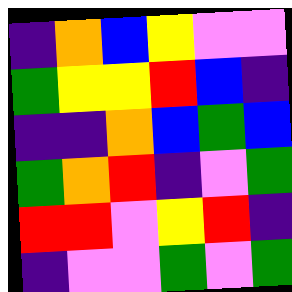[["indigo", "orange", "blue", "yellow", "violet", "violet"], ["green", "yellow", "yellow", "red", "blue", "indigo"], ["indigo", "indigo", "orange", "blue", "green", "blue"], ["green", "orange", "red", "indigo", "violet", "green"], ["red", "red", "violet", "yellow", "red", "indigo"], ["indigo", "violet", "violet", "green", "violet", "green"]]